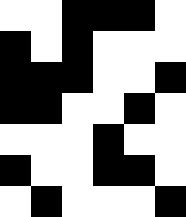[["white", "white", "black", "black", "black", "white"], ["black", "white", "black", "white", "white", "white"], ["black", "black", "black", "white", "white", "black"], ["black", "black", "white", "white", "black", "white"], ["white", "white", "white", "black", "white", "white"], ["black", "white", "white", "black", "black", "white"], ["white", "black", "white", "white", "white", "black"]]